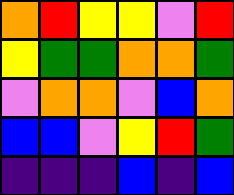[["orange", "red", "yellow", "yellow", "violet", "red"], ["yellow", "green", "green", "orange", "orange", "green"], ["violet", "orange", "orange", "violet", "blue", "orange"], ["blue", "blue", "violet", "yellow", "red", "green"], ["indigo", "indigo", "indigo", "blue", "indigo", "blue"]]